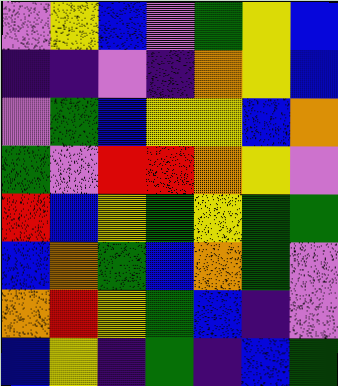[["violet", "yellow", "blue", "violet", "green", "yellow", "blue"], ["indigo", "indigo", "violet", "indigo", "orange", "yellow", "blue"], ["violet", "green", "blue", "yellow", "yellow", "blue", "orange"], ["green", "violet", "red", "red", "orange", "yellow", "violet"], ["red", "blue", "yellow", "green", "yellow", "green", "green"], ["blue", "orange", "green", "blue", "orange", "green", "violet"], ["orange", "red", "yellow", "green", "blue", "indigo", "violet"], ["blue", "yellow", "indigo", "green", "indigo", "blue", "green"]]